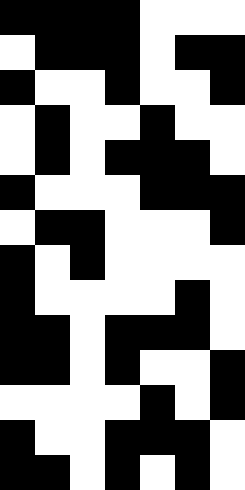[["black", "black", "black", "black", "white", "white", "white"], ["white", "black", "black", "black", "white", "black", "black"], ["black", "white", "white", "black", "white", "white", "black"], ["white", "black", "white", "white", "black", "white", "white"], ["white", "black", "white", "black", "black", "black", "white"], ["black", "white", "white", "white", "black", "black", "black"], ["white", "black", "black", "white", "white", "white", "black"], ["black", "white", "black", "white", "white", "white", "white"], ["black", "white", "white", "white", "white", "black", "white"], ["black", "black", "white", "black", "black", "black", "white"], ["black", "black", "white", "black", "white", "white", "black"], ["white", "white", "white", "white", "black", "white", "black"], ["black", "white", "white", "black", "black", "black", "white"], ["black", "black", "white", "black", "white", "black", "white"]]